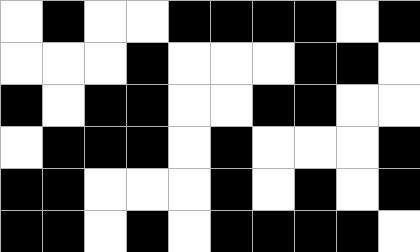[["white", "black", "white", "white", "black", "black", "black", "black", "white", "black"], ["white", "white", "white", "black", "white", "white", "white", "black", "black", "white"], ["black", "white", "black", "black", "white", "white", "black", "black", "white", "white"], ["white", "black", "black", "black", "white", "black", "white", "white", "white", "black"], ["black", "black", "white", "white", "white", "black", "white", "black", "white", "black"], ["black", "black", "white", "black", "white", "black", "black", "black", "black", "white"]]